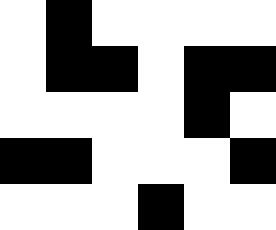[["white", "black", "white", "white", "white", "white"], ["white", "black", "black", "white", "black", "black"], ["white", "white", "white", "white", "black", "white"], ["black", "black", "white", "white", "white", "black"], ["white", "white", "white", "black", "white", "white"]]